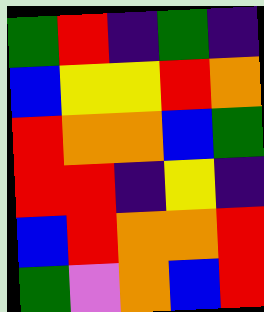[["green", "red", "indigo", "green", "indigo"], ["blue", "yellow", "yellow", "red", "orange"], ["red", "orange", "orange", "blue", "green"], ["red", "red", "indigo", "yellow", "indigo"], ["blue", "red", "orange", "orange", "red"], ["green", "violet", "orange", "blue", "red"]]